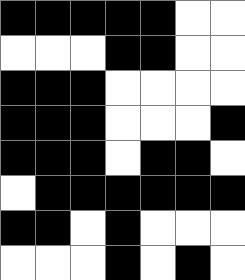[["black", "black", "black", "black", "black", "white", "white"], ["white", "white", "white", "black", "black", "white", "white"], ["black", "black", "black", "white", "white", "white", "white"], ["black", "black", "black", "white", "white", "white", "black"], ["black", "black", "black", "white", "black", "black", "white"], ["white", "black", "black", "black", "black", "black", "black"], ["black", "black", "white", "black", "white", "white", "white"], ["white", "white", "white", "black", "white", "black", "white"]]